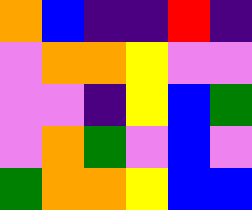[["orange", "blue", "indigo", "indigo", "red", "indigo"], ["violet", "orange", "orange", "yellow", "violet", "violet"], ["violet", "violet", "indigo", "yellow", "blue", "green"], ["violet", "orange", "green", "violet", "blue", "violet"], ["green", "orange", "orange", "yellow", "blue", "blue"]]